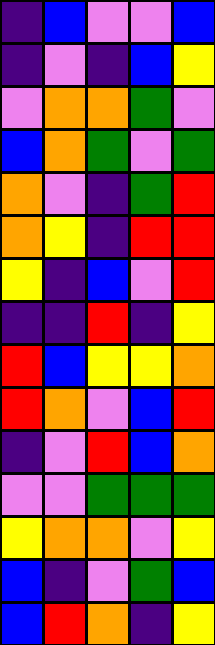[["indigo", "blue", "violet", "violet", "blue"], ["indigo", "violet", "indigo", "blue", "yellow"], ["violet", "orange", "orange", "green", "violet"], ["blue", "orange", "green", "violet", "green"], ["orange", "violet", "indigo", "green", "red"], ["orange", "yellow", "indigo", "red", "red"], ["yellow", "indigo", "blue", "violet", "red"], ["indigo", "indigo", "red", "indigo", "yellow"], ["red", "blue", "yellow", "yellow", "orange"], ["red", "orange", "violet", "blue", "red"], ["indigo", "violet", "red", "blue", "orange"], ["violet", "violet", "green", "green", "green"], ["yellow", "orange", "orange", "violet", "yellow"], ["blue", "indigo", "violet", "green", "blue"], ["blue", "red", "orange", "indigo", "yellow"]]